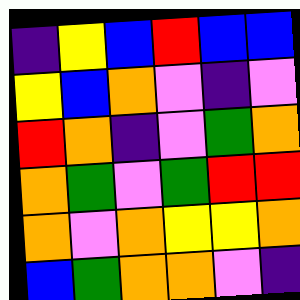[["indigo", "yellow", "blue", "red", "blue", "blue"], ["yellow", "blue", "orange", "violet", "indigo", "violet"], ["red", "orange", "indigo", "violet", "green", "orange"], ["orange", "green", "violet", "green", "red", "red"], ["orange", "violet", "orange", "yellow", "yellow", "orange"], ["blue", "green", "orange", "orange", "violet", "indigo"]]